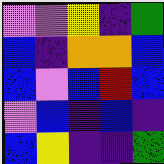[["violet", "violet", "yellow", "indigo", "green"], ["blue", "indigo", "orange", "orange", "blue"], ["blue", "violet", "blue", "red", "blue"], ["violet", "blue", "indigo", "blue", "indigo"], ["blue", "yellow", "indigo", "indigo", "green"]]